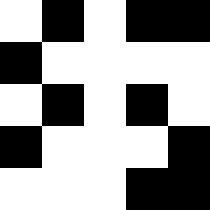[["white", "black", "white", "black", "black"], ["black", "white", "white", "white", "white"], ["white", "black", "white", "black", "white"], ["black", "white", "white", "white", "black"], ["white", "white", "white", "black", "black"]]